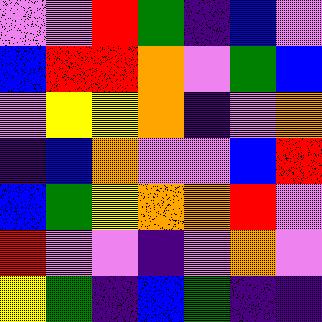[["violet", "violet", "red", "green", "indigo", "blue", "violet"], ["blue", "red", "red", "orange", "violet", "green", "blue"], ["violet", "yellow", "yellow", "orange", "indigo", "violet", "orange"], ["indigo", "blue", "orange", "violet", "violet", "blue", "red"], ["blue", "green", "yellow", "orange", "orange", "red", "violet"], ["red", "violet", "violet", "indigo", "violet", "orange", "violet"], ["yellow", "green", "indigo", "blue", "green", "indigo", "indigo"]]